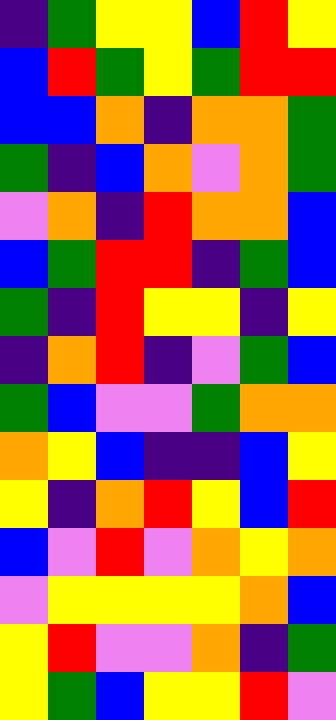[["indigo", "green", "yellow", "yellow", "blue", "red", "yellow"], ["blue", "red", "green", "yellow", "green", "red", "red"], ["blue", "blue", "orange", "indigo", "orange", "orange", "green"], ["green", "indigo", "blue", "orange", "violet", "orange", "green"], ["violet", "orange", "indigo", "red", "orange", "orange", "blue"], ["blue", "green", "red", "red", "indigo", "green", "blue"], ["green", "indigo", "red", "yellow", "yellow", "indigo", "yellow"], ["indigo", "orange", "red", "indigo", "violet", "green", "blue"], ["green", "blue", "violet", "violet", "green", "orange", "orange"], ["orange", "yellow", "blue", "indigo", "indigo", "blue", "yellow"], ["yellow", "indigo", "orange", "red", "yellow", "blue", "red"], ["blue", "violet", "red", "violet", "orange", "yellow", "orange"], ["violet", "yellow", "yellow", "yellow", "yellow", "orange", "blue"], ["yellow", "red", "violet", "violet", "orange", "indigo", "green"], ["yellow", "green", "blue", "yellow", "yellow", "red", "violet"]]